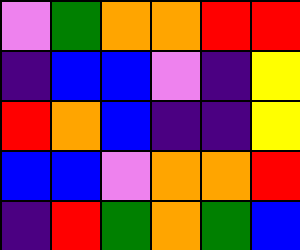[["violet", "green", "orange", "orange", "red", "red"], ["indigo", "blue", "blue", "violet", "indigo", "yellow"], ["red", "orange", "blue", "indigo", "indigo", "yellow"], ["blue", "blue", "violet", "orange", "orange", "red"], ["indigo", "red", "green", "orange", "green", "blue"]]